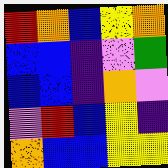[["red", "orange", "blue", "yellow", "orange"], ["blue", "blue", "indigo", "violet", "green"], ["blue", "blue", "indigo", "orange", "violet"], ["violet", "red", "blue", "yellow", "indigo"], ["orange", "blue", "blue", "yellow", "yellow"]]